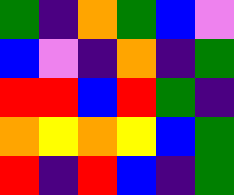[["green", "indigo", "orange", "green", "blue", "violet"], ["blue", "violet", "indigo", "orange", "indigo", "green"], ["red", "red", "blue", "red", "green", "indigo"], ["orange", "yellow", "orange", "yellow", "blue", "green"], ["red", "indigo", "red", "blue", "indigo", "green"]]